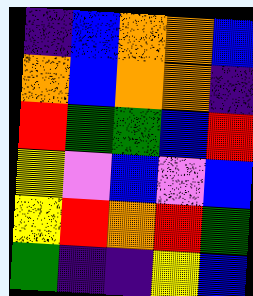[["indigo", "blue", "orange", "orange", "blue"], ["orange", "blue", "orange", "orange", "indigo"], ["red", "green", "green", "blue", "red"], ["yellow", "violet", "blue", "violet", "blue"], ["yellow", "red", "orange", "red", "green"], ["green", "indigo", "indigo", "yellow", "blue"]]